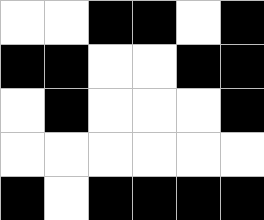[["white", "white", "black", "black", "white", "black"], ["black", "black", "white", "white", "black", "black"], ["white", "black", "white", "white", "white", "black"], ["white", "white", "white", "white", "white", "white"], ["black", "white", "black", "black", "black", "black"]]